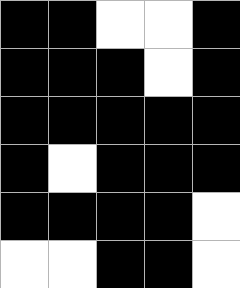[["black", "black", "white", "white", "black"], ["black", "black", "black", "white", "black"], ["black", "black", "black", "black", "black"], ["black", "white", "black", "black", "black"], ["black", "black", "black", "black", "white"], ["white", "white", "black", "black", "white"]]